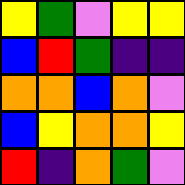[["yellow", "green", "violet", "yellow", "yellow"], ["blue", "red", "green", "indigo", "indigo"], ["orange", "orange", "blue", "orange", "violet"], ["blue", "yellow", "orange", "orange", "yellow"], ["red", "indigo", "orange", "green", "violet"]]